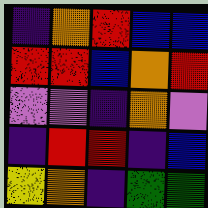[["indigo", "orange", "red", "blue", "blue"], ["red", "red", "blue", "orange", "red"], ["violet", "violet", "indigo", "orange", "violet"], ["indigo", "red", "red", "indigo", "blue"], ["yellow", "orange", "indigo", "green", "green"]]